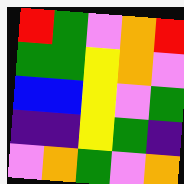[["red", "green", "violet", "orange", "red"], ["green", "green", "yellow", "orange", "violet"], ["blue", "blue", "yellow", "violet", "green"], ["indigo", "indigo", "yellow", "green", "indigo"], ["violet", "orange", "green", "violet", "orange"]]